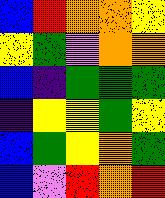[["blue", "red", "orange", "orange", "yellow"], ["yellow", "green", "violet", "orange", "orange"], ["blue", "indigo", "green", "green", "green"], ["indigo", "yellow", "yellow", "green", "yellow"], ["blue", "green", "yellow", "orange", "green"], ["blue", "violet", "red", "orange", "red"]]